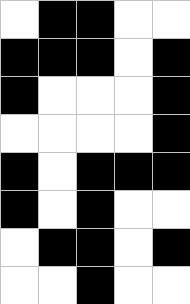[["white", "black", "black", "white", "white"], ["black", "black", "black", "white", "black"], ["black", "white", "white", "white", "black"], ["white", "white", "white", "white", "black"], ["black", "white", "black", "black", "black"], ["black", "white", "black", "white", "white"], ["white", "black", "black", "white", "black"], ["white", "white", "black", "white", "white"]]